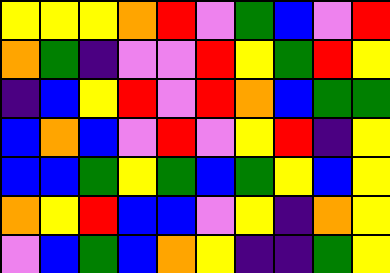[["yellow", "yellow", "yellow", "orange", "red", "violet", "green", "blue", "violet", "red"], ["orange", "green", "indigo", "violet", "violet", "red", "yellow", "green", "red", "yellow"], ["indigo", "blue", "yellow", "red", "violet", "red", "orange", "blue", "green", "green"], ["blue", "orange", "blue", "violet", "red", "violet", "yellow", "red", "indigo", "yellow"], ["blue", "blue", "green", "yellow", "green", "blue", "green", "yellow", "blue", "yellow"], ["orange", "yellow", "red", "blue", "blue", "violet", "yellow", "indigo", "orange", "yellow"], ["violet", "blue", "green", "blue", "orange", "yellow", "indigo", "indigo", "green", "yellow"]]